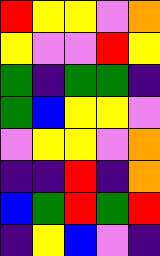[["red", "yellow", "yellow", "violet", "orange"], ["yellow", "violet", "violet", "red", "yellow"], ["green", "indigo", "green", "green", "indigo"], ["green", "blue", "yellow", "yellow", "violet"], ["violet", "yellow", "yellow", "violet", "orange"], ["indigo", "indigo", "red", "indigo", "orange"], ["blue", "green", "red", "green", "red"], ["indigo", "yellow", "blue", "violet", "indigo"]]